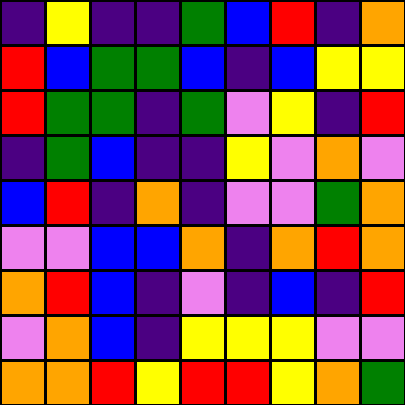[["indigo", "yellow", "indigo", "indigo", "green", "blue", "red", "indigo", "orange"], ["red", "blue", "green", "green", "blue", "indigo", "blue", "yellow", "yellow"], ["red", "green", "green", "indigo", "green", "violet", "yellow", "indigo", "red"], ["indigo", "green", "blue", "indigo", "indigo", "yellow", "violet", "orange", "violet"], ["blue", "red", "indigo", "orange", "indigo", "violet", "violet", "green", "orange"], ["violet", "violet", "blue", "blue", "orange", "indigo", "orange", "red", "orange"], ["orange", "red", "blue", "indigo", "violet", "indigo", "blue", "indigo", "red"], ["violet", "orange", "blue", "indigo", "yellow", "yellow", "yellow", "violet", "violet"], ["orange", "orange", "red", "yellow", "red", "red", "yellow", "orange", "green"]]